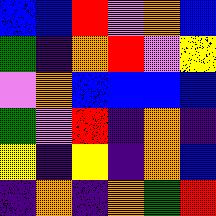[["blue", "blue", "red", "violet", "orange", "blue"], ["green", "indigo", "orange", "red", "violet", "yellow"], ["violet", "orange", "blue", "blue", "blue", "blue"], ["green", "violet", "red", "indigo", "orange", "indigo"], ["yellow", "indigo", "yellow", "indigo", "orange", "blue"], ["indigo", "orange", "indigo", "orange", "green", "red"]]